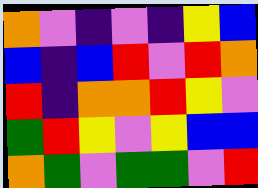[["orange", "violet", "indigo", "violet", "indigo", "yellow", "blue"], ["blue", "indigo", "blue", "red", "violet", "red", "orange"], ["red", "indigo", "orange", "orange", "red", "yellow", "violet"], ["green", "red", "yellow", "violet", "yellow", "blue", "blue"], ["orange", "green", "violet", "green", "green", "violet", "red"]]